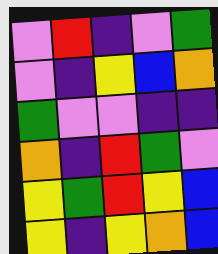[["violet", "red", "indigo", "violet", "green"], ["violet", "indigo", "yellow", "blue", "orange"], ["green", "violet", "violet", "indigo", "indigo"], ["orange", "indigo", "red", "green", "violet"], ["yellow", "green", "red", "yellow", "blue"], ["yellow", "indigo", "yellow", "orange", "blue"]]